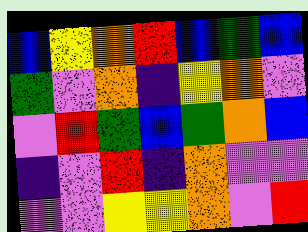[["blue", "yellow", "orange", "red", "blue", "green", "blue"], ["green", "violet", "orange", "indigo", "yellow", "orange", "violet"], ["violet", "red", "green", "blue", "green", "orange", "blue"], ["indigo", "violet", "red", "indigo", "orange", "violet", "violet"], ["violet", "violet", "yellow", "yellow", "orange", "violet", "red"]]